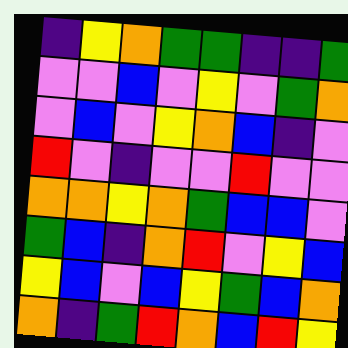[["indigo", "yellow", "orange", "green", "green", "indigo", "indigo", "green"], ["violet", "violet", "blue", "violet", "yellow", "violet", "green", "orange"], ["violet", "blue", "violet", "yellow", "orange", "blue", "indigo", "violet"], ["red", "violet", "indigo", "violet", "violet", "red", "violet", "violet"], ["orange", "orange", "yellow", "orange", "green", "blue", "blue", "violet"], ["green", "blue", "indigo", "orange", "red", "violet", "yellow", "blue"], ["yellow", "blue", "violet", "blue", "yellow", "green", "blue", "orange"], ["orange", "indigo", "green", "red", "orange", "blue", "red", "yellow"]]